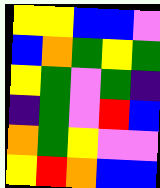[["yellow", "yellow", "blue", "blue", "violet"], ["blue", "orange", "green", "yellow", "green"], ["yellow", "green", "violet", "green", "indigo"], ["indigo", "green", "violet", "red", "blue"], ["orange", "green", "yellow", "violet", "violet"], ["yellow", "red", "orange", "blue", "blue"]]